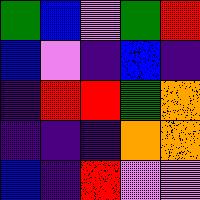[["green", "blue", "violet", "green", "red"], ["blue", "violet", "indigo", "blue", "indigo"], ["indigo", "red", "red", "green", "orange"], ["indigo", "indigo", "indigo", "orange", "orange"], ["blue", "indigo", "red", "violet", "violet"]]